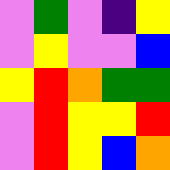[["violet", "green", "violet", "indigo", "yellow"], ["violet", "yellow", "violet", "violet", "blue"], ["yellow", "red", "orange", "green", "green"], ["violet", "red", "yellow", "yellow", "red"], ["violet", "red", "yellow", "blue", "orange"]]